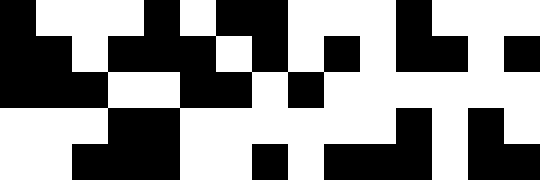[["black", "white", "white", "white", "black", "white", "black", "black", "white", "white", "white", "black", "white", "white", "white"], ["black", "black", "white", "black", "black", "black", "white", "black", "white", "black", "white", "black", "black", "white", "black"], ["black", "black", "black", "white", "white", "black", "black", "white", "black", "white", "white", "white", "white", "white", "white"], ["white", "white", "white", "black", "black", "white", "white", "white", "white", "white", "white", "black", "white", "black", "white"], ["white", "white", "black", "black", "black", "white", "white", "black", "white", "black", "black", "black", "white", "black", "black"]]